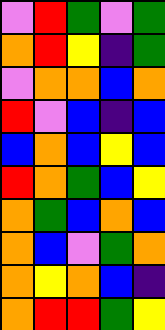[["violet", "red", "green", "violet", "green"], ["orange", "red", "yellow", "indigo", "green"], ["violet", "orange", "orange", "blue", "orange"], ["red", "violet", "blue", "indigo", "blue"], ["blue", "orange", "blue", "yellow", "blue"], ["red", "orange", "green", "blue", "yellow"], ["orange", "green", "blue", "orange", "blue"], ["orange", "blue", "violet", "green", "orange"], ["orange", "yellow", "orange", "blue", "indigo"], ["orange", "red", "red", "green", "yellow"]]